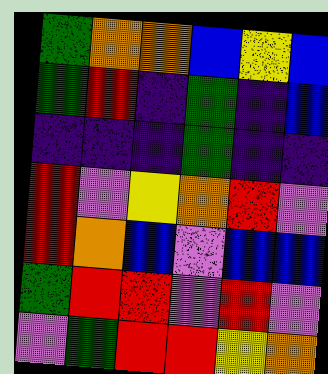[["green", "orange", "orange", "blue", "yellow", "blue"], ["green", "red", "indigo", "green", "indigo", "blue"], ["indigo", "indigo", "indigo", "green", "indigo", "indigo"], ["red", "violet", "yellow", "orange", "red", "violet"], ["red", "orange", "blue", "violet", "blue", "blue"], ["green", "red", "red", "violet", "red", "violet"], ["violet", "green", "red", "red", "yellow", "orange"]]